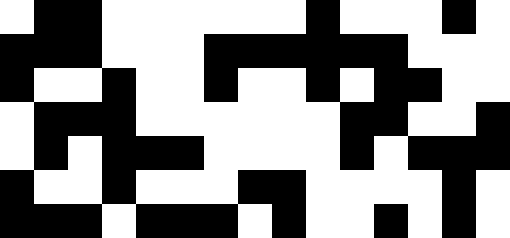[["white", "black", "black", "white", "white", "white", "white", "white", "white", "black", "white", "white", "white", "black", "white"], ["black", "black", "black", "white", "white", "white", "black", "black", "black", "black", "black", "black", "white", "white", "white"], ["black", "white", "white", "black", "white", "white", "black", "white", "white", "black", "white", "black", "black", "white", "white"], ["white", "black", "black", "black", "white", "white", "white", "white", "white", "white", "black", "black", "white", "white", "black"], ["white", "black", "white", "black", "black", "black", "white", "white", "white", "white", "black", "white", "black", "black", "black"], ["black", "white", "white", "black", "white", "white", "white", "black", "black", "white", "white", "white", "white", "black", "white"], ["black", "black", "black", "white", "black", "black", "black", "white", "black", "white", "white", "black", "white", "black", "white"]]